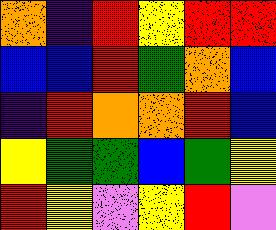[["orange", "indigo", "red", "yellow", "red", "red"], ["blue", "blue", "red", "green", "orange", "blue"], ["indigo", "red", "orange", "orange", "red", "blue"], ["yellow", "green", "green", "blue", "green", "yellow"], ["red", "yellow", "violet", "yellow", "red", "violet"]]